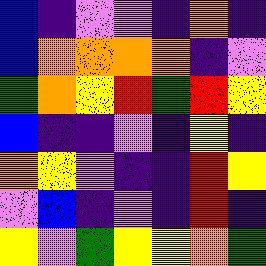[["blue", "indigo", "violet", "violet", "indigo", "orange", "indigo"], ["blue", "orange", "orange", "orange", "orange", "indigo", "violet"], ["green", "orange", "yellow", "red", "green", "red", "yellow"], ["blue", "indigo", "indigo", "violet", "indigo", "yellow", "indigo"], ["orange", "yellow", "violet", "indigo", "indigo", "red", "yellow"], ["violet", "blue", "indigo", "violet", "indigo", "red", "indigo"], ["yellow", "violet", "green", "yellow", "yellow", "orange", "green"]]